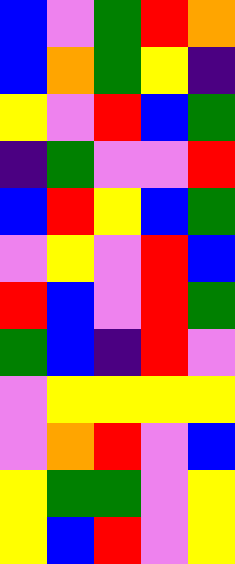[["blue", "violet", "green", "red", "orange"], ["blue", "orange", "green", "yellow", "indigo"], ["yellow", "violet", "red", "blue", "green"], ["indigo", "green", "violet", "violet", "red"], ["blue", "red", "yellow", "blue", "green"], ["violet", "yellow", "violet", "red", "blue"], ["red", "blue", "violet", "red", "green"], ["green", "blue", "indigo", "red", "violet"], ["violet", "yellow", "yellow", "yellow", "yellow"], ["violet", "orange", "red", "violet", "blue"], ["yellow", "green", "green", "violet", "yellow"], ["yellow", "blue", "red", "violet", "yellow"]]